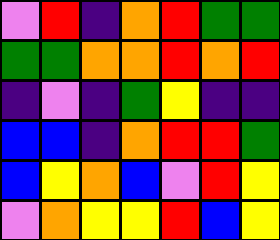[["violet", "red", "indigo", "orange", "red", "green", "green"], ["green", "green", "orange", "orange", "red", "orange", "red"], ["indigo", "violet", "indigo", "green", "yellow", "indigo", "indigo"], ["blue", "blue", "indigo", "orange", "red", "red", "green"], ["blue", "yellow", "orange", "blue", "violet", "red", "yellow"], ["violet", "orange", "yellow", "yellow", "red", "blue", "yellow"]]